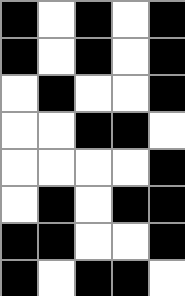[["black", "white", "black", "white", "black"], ["black", "white", "black", "white", "black"], ["white", "black", "white", "white", "black"], ["white", "white", "black", "black", "white"], ["white", "white", "white", "white", "black"], ["white", "black", "white", "black", "black"], ["black", "black", "white", "white", "black"], ["black", "white", "black", "black", "white"]]